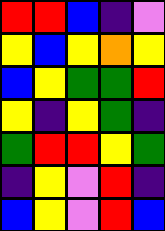[["red", "red", "blue", "indigo", "violet"], ["yellow", "blue", "yellow", "orange", "yellow"], ["blue", "yellow", "green", "green", "red"], ["yellow", "indigo", "yellow", "green", "indigo"], ["green", "red", "red", "yellow", "green"], ["indigo", "yellow", "violet", "red", "indigo"], ["blue", "yellow", "violet", "red", "blue"]]